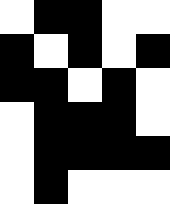[["white", "black", "black", "white", "white"], ["black", "white", "black", "white", "black"], ["black", "black", "white", "black", "white"], ["white", "black", "black", "black", "white"], ["white", "black", "black", "black", "black"], ["white", "black", "white", "white", "white"]]